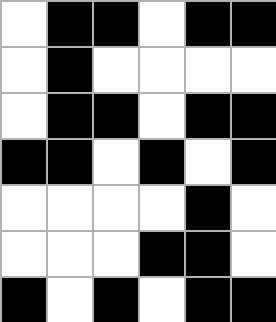[["white", "black", "black", "white", "black", "black"], ["white", "black", "white", "white", "white", "white"], ["white", "black", "black", "white", "black", "black"], ["black", "black", "white", "black", "white", "black"], ["white", "white", "white", "white", "black", "white"], ["white", "white", "white", "black", "black", "white"], ["black", "white", "black", "white", "black", "black"]]